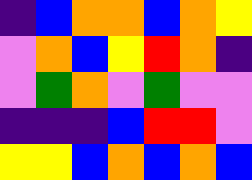[["indigo", "blue", "orange", "orange", "blue", "orange", "yellow"], ["violet", "orange", "blue", "yellow", "red", "orange", "indigo"], ["violet", "green", "orange", "violet", "green", "violet", "violet"], ["indigo", "indigo", "indigo", "blue", "red", "red", "violet"], ["yellow", "yellow", "blue", "orange", "blue", "orange", "blue"]]